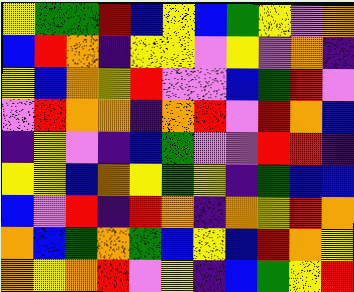[["yellow", "green", "green", "red", "blue", "yellow", "blue", "green", "yellow", "violet", "orange"], ["blue", "red", "orange", "indigo", "yellow", "yellow", "violet", "yellow", "violet", "orange", "indigo"], ["yellow", "blue", "orange", "yellow", "red", "violet", "violet", "blue", "green", "red", "violet"], ["violet", "red", "orange", "orange", "indigo", "orange", "red", "violet", "red", "orange", "blue"], ["indigo", "yellow", "violet", "indigo", "blue", "green", "violet", "violet", "red", "red", "indigo"], ["yellow", "yellow", "blue", "orange", "yellow", "green", "yellow", "indigo", "green", "blue", "blue"], ["blue", "violet", "red", "indigo", "red", "orange", "indigo", "orange", "yellow", "red", "orange"], ["orange", "blue", "green", "orange", "green", "blue", "yellow", "blue", "red", "orange", "yellow"], ["orange", "yellow", "orange", "red", "violet", "yellow", "indigo", "blue", "green", "yellow", "red"]]